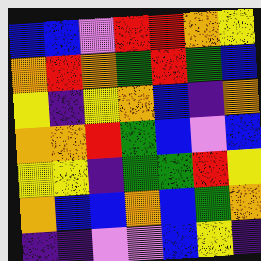[["blue", "blue", "violet", "red", "red", "orange", "yellow"], ["orange", "red", "orange", "green", "red", "green", "blue"], ["yellow", "indigo", "yellow", "orange", "blue", "indigo", "orange"], ["orange", "orange", "red", "green", "blue", "violet", "blue"], ["yellow", "yellow", "indigo", "green", "green", "red", "yellow"], ["orange", "blue", "blue", "orange", "blue", "green", "orange"], ["indigo", "indigo", "violet", "violet", "blue", "yellow", "indigo"]]